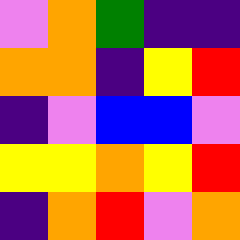[["violet", "orange", "green", "indigo", "indigo"], ["orange", "orange", "indigo", "yellow", "red"], ["indigo", "violet", "blue", "blue", "violet"], ["yellow", "yellow", "orange", "yellow", "red"], ["indigo", "orange", "red", "violet", "orange"]]